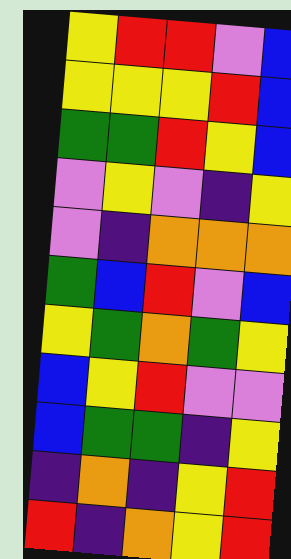[["yellow", "red", "red", "violet", "blue"], ["yellow", "yellow", "yellow", "red", "blue"], ["green", "green", "red", "yellow", "blue"], ["violet", "yellow", "violet", "indigo", "yellow"], ["violet", "indigo", "orange", "orange", "orange"], ["green", "blue", "red", "violet", "blue"], ["yellow", "green", "orange", "green", "yellow"], ["blue", "yellow", "red", "violet", "violet"], ["blue", "green", "green", "indigo", "yellow"], ["indigo", "orange", "indigo", "yellow", "red"], ["red", "indigo", "orange", "yellow", "red"]]